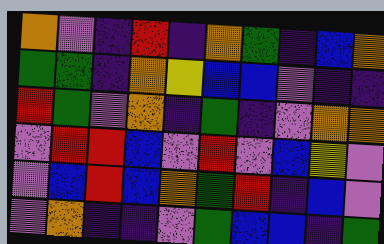[["orange", "violet", "indigo", "red", "indigo", "orange", "green", "indigo", "blue", "orange"], ["green", "green", "indigo", "orange", "yellow", "blue", "blue", "violet", "indigo", "indigo"], ["red", "green", "violet", "orange", "indigo", "green", "indigo", "violet", "orange", "orange"], ["violet", "red", "red", "blue", "violet", "red", "violet", "blue", "yellow", "violet"], ["violet", "blue", "red", "blue", "orange", "green", "red", "indigo", "blue", "violet"], ["violet", "orange", "indigo", "indigo", "violet", "green", "blue", "blue", "indigo", "green"]]